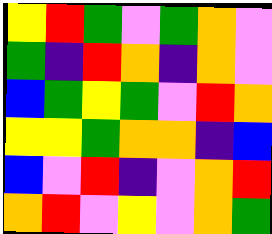[["yellow", "red", "green", "violet", "green", "orange", "violet"], ["green", "indigo", "red", "orange", "indigo", "orange", "violet"], ["blue", "green", "yellow", "green", "violet", "red", "orange"], ["yellow", "yellow", "green", "orange", "orange", "indigo", "blue"], ["blue", "violet", "red", "indigo", "violet", "orange", "red"], ["orange", "red", "violet", "yellow", "violet", "orange", "green"]]